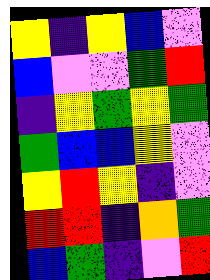[["yellow", "indigo", "yellow", "blue", "violet"], ["blue", "violet", "violet", "green", "red"], ["indigo", "yellow", "green", "yellow", "green"], ["green", "blue", "blue", "yellow", "violet"], ["yellow", "red", "yellow", "indigo", "violet"], ["red", "red", "indigo", "orange", "green"], ["blue", "green", "indigo", "violet", "red"]]